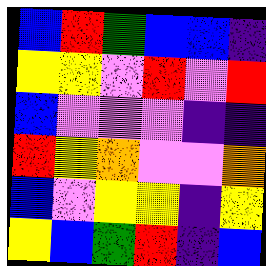[["blue", "red", "green", "blue", "blue", "indigo"], ["yellow", "yellow", "violet", "red", "violet", "red"], ["blue", "violet", "violet", "violet", "indigo", "indigo"], ["red", "yellow", "orange", "violet", "violet", "orange"], ["blue", "violet", "yellow", "yellow", "indigo", "yellow"], ["yellow", "blue", "green", "red", "indigo", "blue"]]